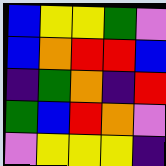[["blue", "yellow", "yellow", "green", "violet"], ["blue", "orange", "red", "red", "blue"], ["indigo", "green", "orange", "indigo", "red"], ["green", "blue", "red", "orange", "violet"], ["violet", "yellow", "yellow", "yellow", "indigo"]]